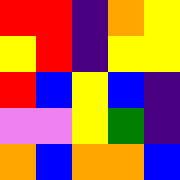[["red", "red", "indigo", "orange", "yellow"], ["yellow", "red", "indigo", "yellow", "yellow"], ["red", "blue", "yellow", "blue", "indigo"], ["violet", "violet", "yellow", "green", "indigo"], ["orange", "blue", "orange", "orange", "blue"]]